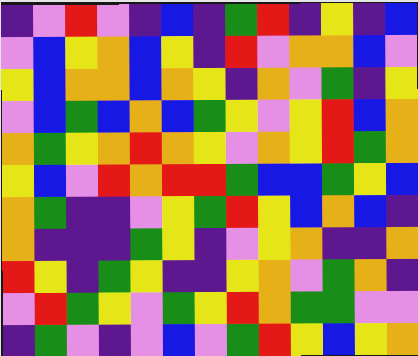[["indigo", "violet", "red", "violet", "indigo", "blue", "indigo", "green", "red", "indigo", "yellow", "indigo", "blue"], ["violet", "blue", "yellow", "orange", "blue", "yellow", "indigo", "red", "violet", "orange", "orange", "blue", "violet"], ["yellow", "blue", "orange", "orange", "blue", "orange", "yellow", "indigo", "orange", "violet", "green", "indigo", "yellow"], ["violet", "blue", "green", "blue", "orange", "blue", "green", "yellow", "violet", "yellow", "red", "blue", "orange"], ["orange", "green", "yellow", "orange", "red", "orange", "yellow", "violet", "orange", "yellow", "red", "green", "orange"], ["yellow", "blue", "violet", "red", "orange", "red", "red", "green", "blue", "blue", "green", "yellow", "blue"], ["orange", "green", "indigo", "indigo", "violet", "yellow", "green", "red", "yellow", "blue", "orange", "blue", "indigo"], ["orange", "indigo", "indigo", "indigo", "green", "yellow", "indigo", "violet", "yellow", "orange", "indigo", "indigo", "orange"], ["red", "yellow", "indigo", "green", "yellow", "indigo", "indigo", "yellow", "orange", "violet", "green", "orange", "indigo"], ["violet", "red", "green", "yellow", "violet", "green", "yellow", "red", "orange", "green", "green", "violet", "violet"], ["indigo", "green", "violet", "indigo", "violet", "blue", "violet", "green", "red", "yellow", "blue", "yellow", "orange"]]